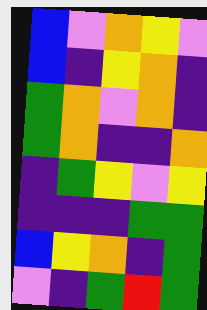[["blue", "violet", "orange", "yellow", "violet"], ["blue", "indigo", "yellow", "orange", "indigo"], ["green", "orange", "violet", "orange", "indigo"], ["green", "orange", "indigo", "indigo", "orange"], ["indigo", "green", "yellow", "violet", "yellow"], ["indigo", "indigo", "indigo", "green", "green"], ["blue", "yellow", "orange", "indigo", "green"], ["violet", "indigo", "green", "red", "green"]]